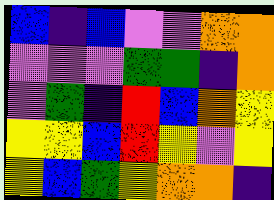[["blue", "indigo", "blue", "violet", "violet", "orange", "orange"], ["violet", "violet", "violet", "green", "green", "indigo", "orange"], ["violet", "green", "indigo", "red", "blue", "orange", "yellow"], ["yellow", "yellow", "blue", "red", "yellow", "violet", "yellow"], ["yellow", "blue", "green", "yellow", "orange", "orange", "indigo"]]